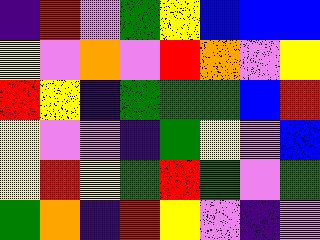[["indigo", "red", "violet", "green", "yellow", "blue", "blue", "blue"], ["yellow", "violet", "orange", "violet", "red", "orange", "violet", "yellow"], ["red", "yellow", "indigo", "green", "green", "green", "blue", "red"], ["yellow", "violet", "violet", "indigo", "green", "yellow", "violet", "blue"], ["yellow", "red", "yellow", "green", "red", "green", "violet", "green"], ["green", "orange", "indigo", "red", "yellow", "violet", "indigo", "violet"]]